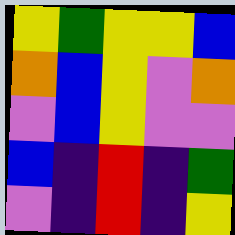[["yellow", "green", "yellow", "yellow", "blue"], ["orange", "blue", "yellow", "violet", "orange"], ["violet", "blue", "yellow", "violet", "violet"], ["blue", "indigo", "red", "indigo", "green"], ["violet", "indigo", "red", "indigo", "yellow"]]